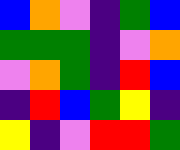[["blue", "orange", "violet", "indigo", "green", "blue"], ["green", "green", "green", "indigo", "violet", "orange"], ["violet", "orange", "green", "indigo", "red", "blue"], ["indigo", "red", "blue", "green", "yellow", "indigo"], ["yellow", "indigo", "violet", "red", "red", "green"]]